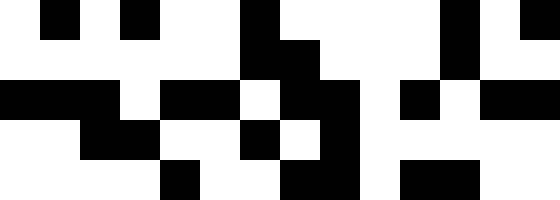[["white", "black", "white", "black", "white", "white", "black", "white", "white", "white", "white", "black", "white", "black"], ["white", "white", "white", "white", "white", "white", "black", "black", "white", "white", "white", "black", "white", "white"], ["black", "black", "black", "white", "black", "black", "white", "black", "black", "white", "black", "white", "black", "black"], ["white", "white", "black", "black", "white", "white", "black", "white", "black", "white", "white", "white", "white", "white"], ["white", "white", "white", "white", "black", "white", "white", "black", "black", "white", "black", "black", "white", "white"]]